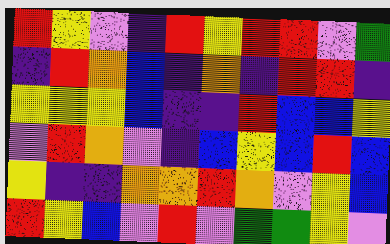[["red", "yellow", "violet", "indigo", "red", "yellow", "red", "red", "violet", "green"], ["indigo", "red", "orange", "blue", "indigo", "orange", "indigo", "red", "red", "indigo"], ["yellow", "yellow", "yellow", "blue", "indigo", "indigo", "red", "blue", "blue", "yellow"], ["violet", "red", "orange", "violet", "indigo", "blue", "yellow", "blue", "red", "blue"], ["yellow", "indigo", "indigo", "orange", "orange", "red", "orange", "violet", "yellow", "blue"], ["red", "yellow", "blue", "violet", "red", "violet", "green", "green", "yellow", "violet"]]